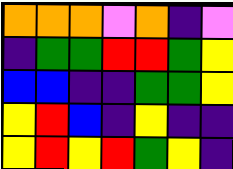[["orange", "orange", "orange", "violet", "orange", "indigo", "violet"], ["indigo", "green", "green", "red", "red", "green", "yellow"], ["blue", "blue", "indigo", "indigo", "green", "green", "yellow"], ["yellow", "red", "blue", "indigo", "yellow", "indigo", "indigo"], ["yellow", "red", "yellow", "red", "green", "yellow", "indigo"]]